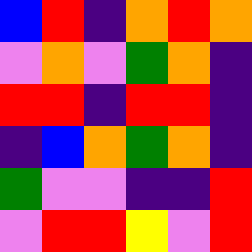[["blue", "red", "indigo", "orange", "red", "orange"], ["violet", "orange", "violet", "green", "orange", "indigo"], ["red", "red", "indigo", "red", "red", "indigo"], ["indigo", "blue", "orange", "green", "orange", "indigo"], ["green", "violet", "violet", "indigo", "indigo", "red"], ["violet", "red", "red", "yellow", "violet", "red"]]